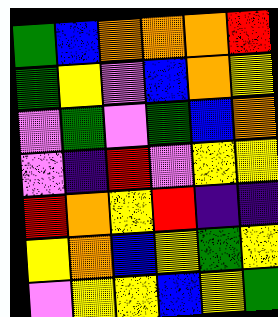[["green", "blue", "orange", "orange", "orange", "red"], ["green", "yellow", "violet", "blue", "orange", "yellow"], ["violet", "green", "violet", "green", "blue", "orange"], ["violet", "indigo", "red", "violet", "yellow", "yellow"], ["red", "orange", "yellow", "red", "indigo", "indigo"], ["yellow", "orange", "blue", "yellow", "green", "yellow"], ["violet", "yellow", "yellow", "blue", "yellow", "green"]]